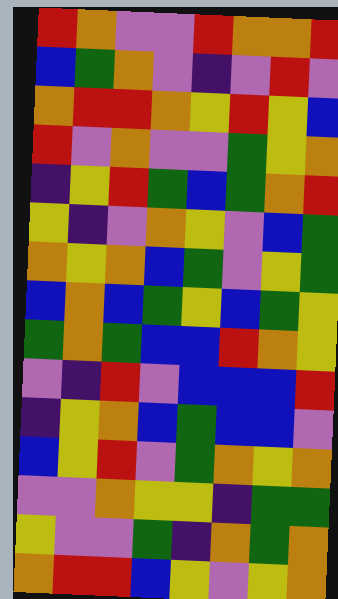[["red", "orange", "violet", "violet", "red", "orange", "orange", "red"], ["blue", "green", "orange", "violet", "indigo", "violet", "red", "violet"], ["orange", "red", "red", "orange", "yellow", "red", "yellow", "blue"], ["red", "violet", "orange", "violet", "violet", "green", "yellow", "orange"], ["indigo", "yellow", "red", "green", "blue", "green", "orange", "red"], ["yellow", "indigo", "violet", "orange", "yellow", "violet", "blue", "green"], ["orange", "yellow", "orange", "blue", "green", "violet", "yellow", "green"], ["blue", "orange", "blue", "green", "yellow", "blue", "green", "yellow"], ["green", "orange", "green", "blue", "blue", "red", "orange", "yellow"], ["violet", "indigo", "red", "violet", "blue", "blue", "blue", "red"], ["indigo", "yellow", "orange", "blue", "green", "blue", "blue", "violet"], ["blue", "yellow", "red", "violet", "green", "orange", "yellow", "orange"], ["violet", "violet", "orange", "yellow", "yellow", "indigo", "green", "green"], ["yellow", "violet", "violet", "green", "indigo", "orange", "green", "orange"], ["orange", "red", "red", "blue", "yellow", "violet", "yellow", "orange"]]